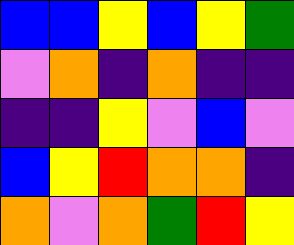[["blue", "blue", "yellow", "blue", "yellow", "green"], ["violet", "orange", "indigo", "orange", "indigo", "indigo"], ["indigo", "indigo", "yellow", "violet", "blue", "violet"], ["blue", "yellow", "red", "orange", "orange", "indigo"], ["orange", "violet", "orange", "green", "red", "yellow"]]